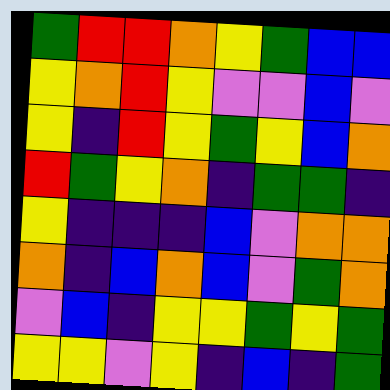[["green", "red", "red", "orange", "yellow", "green", "blue", "blue"], ["yellow", "orange", "red", "yellow", "violet", "violet", "blue", "violet"], ["yellow", "indigo", "red", "yellow", "green", "yellow", "blue", "orange"], ["red", "green", "yellow", "orange", "indigo", "green", "green", "indigo"], ["yellow", "indigo", "indigo", "indigo", "blue", "violet", "orange", "orange"], ["orange", "indigo", "blue", "orange", "blue", "violet", "green", "orange"], ["violet", "blue", "indigo", "yellow", "yellow", "green", "yellow", "green"], ["yellow", "yellow", "violet", "yellow", "indigo", "blue", "indigo", "green"]]